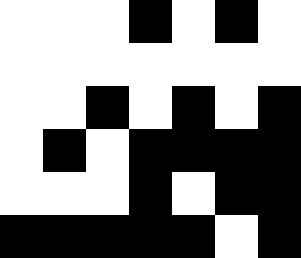[["white", "white", "white", "black", "white", "black", "white"], ["white", "white", "white", "white", "white", "white", "white"], ["white", "white", "black", "white", "black", "white", "black"], ["white", "black", "white", "black", "black", "black", "black"], ["white", "white", "white", "black", "white", "black", "black"], ["black", "black", "black", "black", "black", "white", "black"]]